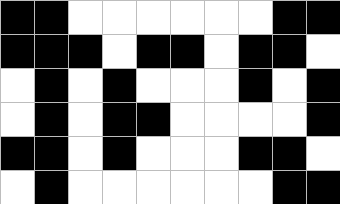[["black", "black", "white", "white", "white", "white", "white", "white", "black", "black"], ["black", "black", "black", "white", "black", "black", "white", "black", "black", "white"], ["white", "black", "white", "black", "white", "white", "white", "black", "white", "black"], ["white", "black", "white", "black", "black", "white", "white", "white", "white", "black"], ["black", "black", "white", "black", "white", "white", "white", "black", "black", "white"], ["white", "black", "white", "white", "white", "white", "white", "white", "black", "black"]]